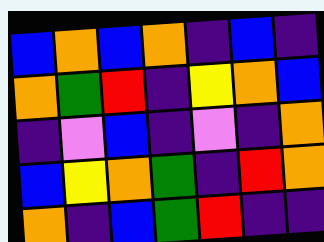[["blue", "orange", "blue", "orange", "indigo", "blue", "indigo"], ["orange", "green", "red", "indigo", "yellow", "orange", "blue"], ["indigo", "violet", "blue", "indigo", "violet", "indigo", "orange"], ["blue", "yellow", "orange", "green", "indigo", "red", "orange"], ["orange", "indigo", "blue", "green", "red", "indigo", "indigo"]]